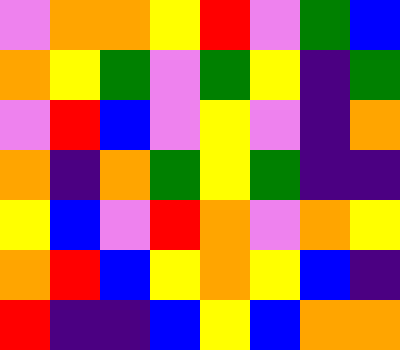[["violet", "orange", "orange", "yellow", "red", "violet", "green", "blue"], ["orange", "yellow", "green", "violet", "green", "yellow", "indigo", "green"], ["violet", "red", "blue", "violet", "yellow", "violet", "indigo", "orange"], ["orange", "indigo", "orange", "green", "yellow", "green", "indigo", "indigo"], ["yellow", "blue", "violet", "red", "orange", "violet", "orange", "yellow"], ["orange", "red", "blue", "yellow", "orange", "yellow", "blue", "indigo"], ["red", "indigo", "indigo", "blue", "yellow", "blue", "orange", "orange"]]